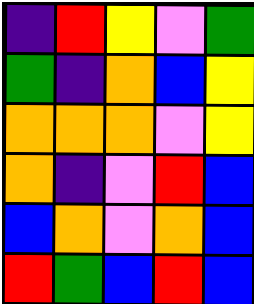[["indigo", "red", "yellow", "violet", "green"], ["green", "indigo", "orange", "blue", "yellow"], ["orange", "orange", "orange", "violet", "yellow"], ["orange", "indigo", "violet", "red", "blue"], ["blue", "orange", "violet", "orange", "blue"], ["red", "green", "blue", "red", "blue"]]